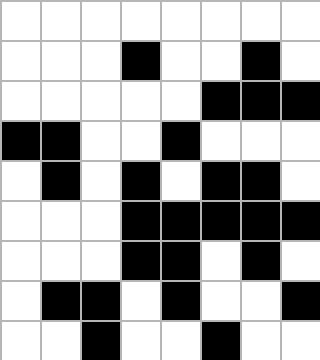[["white", "white", "white", "white", "white", "white", "white", "white"], ["white", "white", "white", "black", "white", "white", "black", "white"], ["white", "white", "white", "white", "white", "black", "black", "black"], ["black", "black", "white", "white", "black", "white", "white", "white"], ["white", "black", "white", "black", "white", "black", "black", "white"], ["white", "white", "white", "black", "black", "black", "black", "black"], ["white", "white", "white", "black", "black", "white", "black", "white"], ["white", "black", "black", "white", "black", "white", "white", "black"], ["white", "white", "black", "white", "white", "black", "white", "white"]]